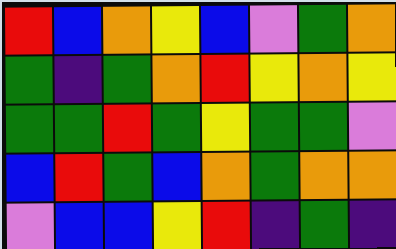[["red", "blue", "orange", "yellow", "blue", "violet", "green", "orange"], ["green", "indigo", "green", "orange", "red", "yellow", "orange", "yellow"], ["green", "green", "red", "green", "yellow", "green", "green", "violet"], ["blue", "red", "green", "blue", "orange", "green", "orange", "orange"], ["violet", "blue", "blue", "yellow", "red", "indigo", "green", "indigo"]]